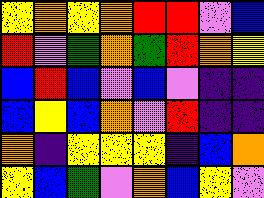[["yellow", "orange", "yellow", "orange", "red", "red", "violet", "blue"], ["red", "violet", "green", "orange", "green", "red", "orange", "yellow"], ["blue", "red", "blue", "violet", "blue", "violet", "indigo", "indigo"], ["blue", "yellow", "blue", "orange", "violet", "red", "indigo", "indigo"], ["orange", "indigo", "yellow", "yellow", "yellow", "indigo", "blue", "orange"], ["yellow", "blue", "green", "violet", "orange", "blue", "yellow", "violet"]]